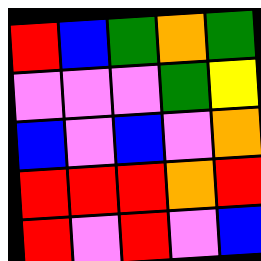[["red", "blue", "green", "orange", "green"], ["violet", "violet", "violet", "green", "yellow"], ["blue", "violet", "blue", "violet", "orange"], ["red", "red", "red", "orange", "red"], ["red", "violet", "red", "violet", "blue"]]